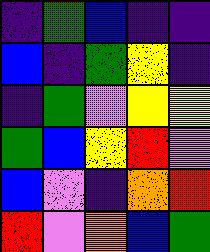[["indigo", "green", "blue", "indigo", "indigo"], ["blue", "indigo", "green", "yellow", "indigo"], ["indigo", "green", "violet", "yellow", "yellow"], ["green", "blue", "yellow", "red", "violet"], ["blue", "violet", "indigo", "orange", "red"], ["red", "violet", "orange", "blue", "green"]]